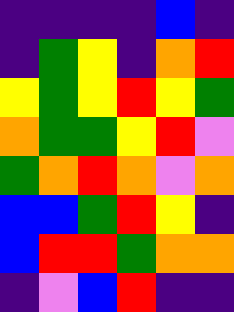[["indigo", "indigo", "indigo", "indigo", "blue", "indigo"], ["indigo", "green", "yellow", "indigo", "orange", "red"], ["yellow", "green", "yellow", "red", "yellow", "green"], ["orange", "green", "green", "yellow", "red", "violet"], ["green", "orange", "red", "orange", "violet", "orange"], ["blue", "blue", "green", "red", "yellow", "indigo"], ["blue", "red", "red", "green", "orange", "orange"], ["indigo", "violet", "blue", "red", "indigo", "indigo"]]